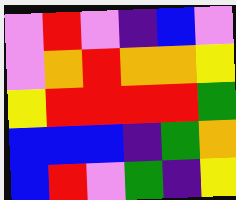[["violet", "red", "violet", "indigo", "blue", "violet"], ["violet", "orange", "red", "orange", "orange", "yellow"], ["yellow", "red", "red", "red", "red", "green"], ["blue", "blue", "blue", "indigo", "green", "orange"], ["blue", "red", "violet", "green", "indigo", "yellow"]]